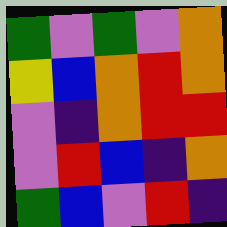[["green", "violet", "green", "violet", "orange"], ["yellow", "blue", "orange", "red", "orange"], ["violet", "indigo", "orange", "red", "red"], ["violet", "red", "blue", "indigo", "orange"], ["green", "blue", "violet", "red", "indigo"]]